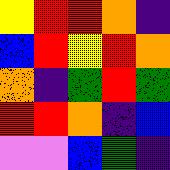[["yellow", "red", "red", "orange", "indigo"], ["blue", "red", "yellow", "red", "orange"], ["orange", "indigo", "green", "red", "green"], ["red", "red", "orange", "indigo", "blue"], ["violet", "violet", "blue", "green", "indigo"]]